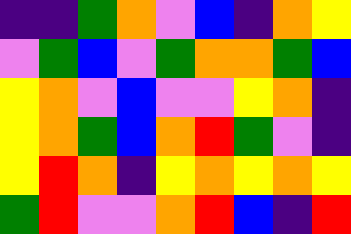[["indigo", "indigo", "green", "orange", "violet", "blue", "indigo", "orange", "yellow"], ["violet", "green", "blue", "violet", "green", "orange", "orange", "green", "blue"], ["yellow", "orange", "violet", "blue", "violet", "violet", "yellow", "orange", "indigo"], ["yellow", "orange", "green", "blue", "orange", "red", "green", "violet", "indigo"], ["yellow", "red", "orange", "indigo", "yellow", "orange", "yellow", "orange", "yellow"], ["green", "red", "violet", "violet", "orange", "red", "blue", "indigo", "red"]]